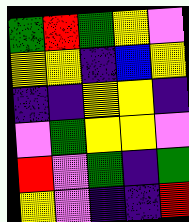[["green", "red", "green", "yellow", "violet"], ["yellow", "yellow", "indigo", "blue", "yellow"], ["indigo", "indigo", "yellow", "yellow", "indigo"], ["violet", "green", "yellow", "yellow", "violet"], ["red", "violet", "green", "indigo", "green"], ["yellow", "violet", "indigo", "indigo", "red"]]